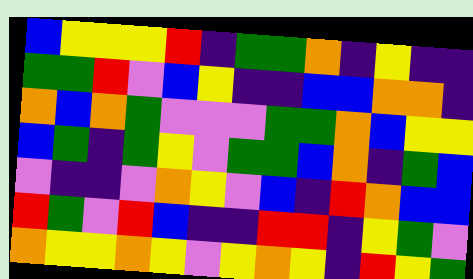[["blue", "yellow", "yellow", "yellow", "red", "indigo", "green", "green", "orange", "indigo", "yellow", "indigo", "indigo"], ["green", "green", "red", "violet", "blue", "yellow", "indigo", "indigo", "blue", "blue", "orange", "orange", "indigo"], ["orange", "blue", "orange", "green", "violet", "violet", "violet", "green", "green", "orange", "blue", "yellow", "yellow"], ["blue", "green", "indigo", "green", "yellow", "violet", "green", "green", "blue", "orange", "indigo", "green", "blue"], ["violet", "indigo", "indigo", "violet", "orange", "yellow", "violet", "blue", "indigo", "red", "orange", "blue", "blue"], ["red", "green", "violet", "red", "blue", "indigo", "indigo", "red", "red", "indigo", "yellow", "green", "violet"], ["orange", "yellow", "yellow", "orange", "yellow", "violet", "yellow", "orange", "yellow", "indigo", "red", "yellow", "green"]]